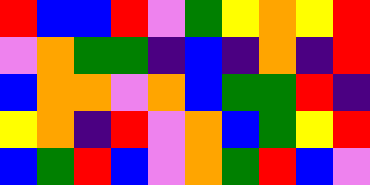[["red", "blue", "blue", "red", "violet", "green", "yellow", "orange", "yellow", "red"], ["violet", "orange", "green", "green", "indigo", "blue", "indigo", "orange", "indigo", "red"], ["blue", "orange", "orange", "violet", "orange", "blue", "green", "green", "red", "indigo"], ["yellow", "orange", "indigo", "red", "violet", "orange", "blue", "green", "yellow", "red"], ["blue", "green", "red", "blue", "violet", "orange", "green", "red", "blue", "violet"]]